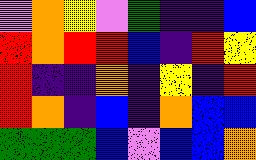[["violet", "orange", "yellow", "violet", "green", "indigo", "indigo", "blue"], ["red", "orange", "red", "red", "blue", "indigo", "red", "yellow"], ["red", "indigo", "indigo", "orange", "indigo", "yellow", "indigo", "red"], ["red", "orange", "indigo", "blue", "indigo", "orange", "blue", "blue"], ["green", "green", "green", "blue", "violet", "blue", "blue", "orange"]]